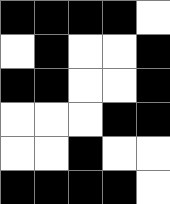[["black", "black", "black", "black", "white"], ["white", "black", "white", "white", "black"], ["black", "black", "white", "white", "black"], ["white", "white", "white", "black", "black"], ["white", "white", "black", "white", "white"], ["black", "black", "black", "black", "white"]]